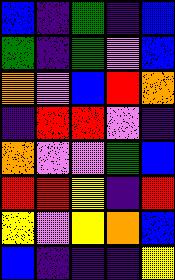[["blue", "indigo", "green", "indigo", "blue"], ["green", "indigo", "green", "violet", "blue"], ["orange", "violet", "blue", "red", "orange"], ["indigo", "red", "red", "violet", "indigo"], ["orange", "violet", "violet", "green", "blue"], ["red", "red", "yellow", "indigo", "red"], ["yellow", "violet", "yellow", "orange", "blue"], ["blue", "indigo", "indigo", "indigo", "yellow"]]